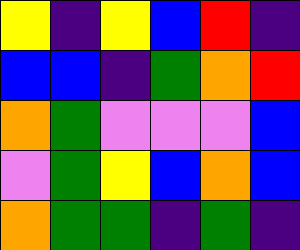[["yellow", "indigo", "yellow", "blue", "red", "indigo"], ["blue", "blue", "indigo", "green", "orange", "red"], ["orange", "green", "violet", "violet", "violet", "blue"], ["violet", "green", "yellow", "blue", "orange", "blue"], ["orange", "green", "green", "indigo", "green", "indigo"]]